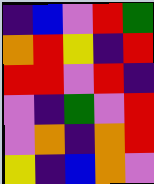[["indigo", "blue", "violet", "red", "green"], ["orange", "red", "yellow", "indigo", "red"], ["red", "red", "violet", "red", "indigo"], ["violet", "indigo", "green", "violet", "red"], ["violet", "orange", "indigo", "orange", "red"], ["yellow", "indigo", "blue", "orange", "violet"]]